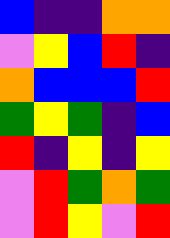[["blue", "indigo", "indigo", "orange", "orange"], ["violet", "yellow", "blue", "red", "indigo"], ["orange", "blue", "blue", "blue", "red"], ["green", "yellow", "green", "indigo", "blue"], ["red", "indigo", "yellow", "indigo", "yellow"], ["violet", "red", "green", "orange", "green"], ["violet", "red", "yellow", "violet", "red"]]